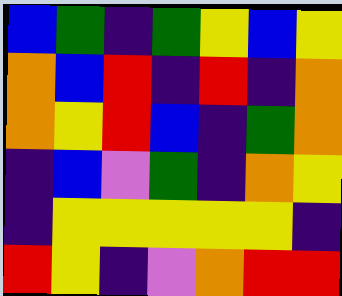[["blue", "green", "indigo", "green", "yellow", "blue", "yellow"], ["orange", "blue", "red", "indigo", "red", "indigo", "orange"], ["orange", "yellow", "red", "blue", "indigo", "green", "orange"], ["indigo", "blue", "violet", "green", "indigo", "orange", "yellow"], ["indigo", "yellow", "yellow", "yellow", "yellow", "yellow", "indigo"], ["red", "yellow", "indigo", "violet", "orange", "red", "red"]]